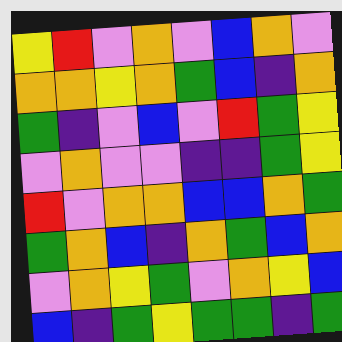[["yellow", "red", "violet", "orange", "violet", "blue", "orange", "violet"], ["orange", "orange", "yellow", "orange", "green", "blue", "indigo", "orange"], ["green", "indigo", "violet", "blue", "violet", "red", "green", "yellow"], ["violet", "orange", "violet", "violet", "indigo", "indigo", "green", "yellow"], ["red", "violet", "orange", "orange", "blue", "blue", "orange", "green"], ["green", "orange", "blue", "indigo", "orange", "green", "blue", "orange"], ["violet", "orange", "yellow", "green", "violet", "orange", "yellow", "blue"], ["blue", "indigo", "green", "yellow", "green", "green", "indigo", "green"]]